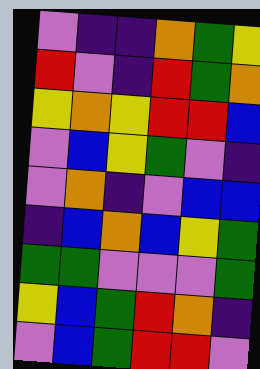[["violet", "indigo", "indigo", "orange", "green", "yellow"], ["red", "violet", "indigo", "red", "green", "orange"], ["yellow", "orange", "yellow", "red", "red", "blue"], ["violet", "blue", "yellow", "green", "violet", "indigo"], ["violet", "orange", "indigo", "violet", "blue", "blue"], ["indigo", "blue", "orange", "blue", "yellow", "green"], ["green", "green", "violet", "violet", "violet", "green"], ["yellow", "blue", "green", "red", "orange", "indigo"], ["violet", "blue", "green", "red", "red", "violet"]]